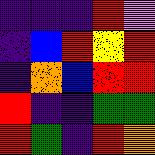[["indigo", "indigo", "indigo", "red", "violet"], ["indigo", "blue", "red", "yellow", "red"], ["indigo", "orange", "blue", "red", "red"], ["red", "indigo", "indigo", "green", "green"], ["red", "green", "indigo", "red", "orange"]]